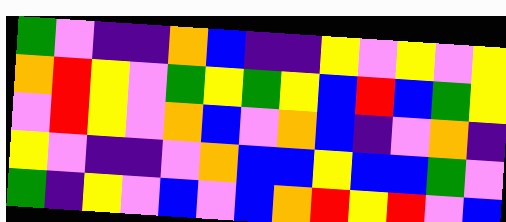[["green", "violet", "indigo", "indigo", "orange", "blue", "indigo", "indigo", "yellow", "violet", "yellow", "violet", "yellow"], ["orange", "red", "yellow", "violet", "green", "yellow", "green", "yellow", "blue", "red", "blue", "green", "yellow"], ["violet", "red", "yellow", "violet", "orange", "blue", "violet", "orange", "blue", "indigo", "violet", "orange", "indigo"], ["yellow", "violet", "indigo", "indigo", "violet", "orange", "blue", "blue", "yellow", "blue", "blue", "green", "violet"], ["green", "indigo", "yellow", "violet", "blue", "violet", "blue", "orange", "red", "yellow", "red", "violet", "blue"]]